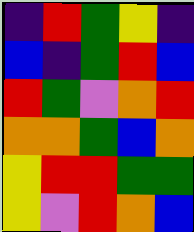[["indigo", "red", "green", "yellow", "indigo"], ["blue", "indigo", "green", "red", "blue"], ["red", "green", "violet", "orange", "red"], ["orange", "orange", "green", "blue", "orange"], ["yellow", "red", "red", "green", "green"], ["yellow", "violet", "red", "orange", "blue"]]